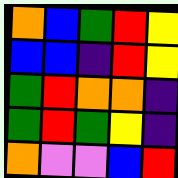[["orange", "blue", "green", "red", "yellow"], ["blue", "blue", "indigo", "red", "yellow"], ["green", "red", "orange", "orange", "indigo"], ["green", "red", "green", "yellow", "indigo"], ["orange", "violet", "violet", "blue", "red"]]